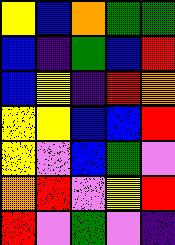[["yellow", "blue", "orange", "green", "green"], ["blue", "indigo", "green", "blue", "red"], ["blue", "yellow", "indigo", "red", "orange"], ["yellow", "yellow", "blue", "blue", "red"], ["yellow", "violet", "blue", "green", "violet"], ["orange", "red", "violet", "yellow", "red"], ["red", "violet", "green", "violet", "indigo"]]